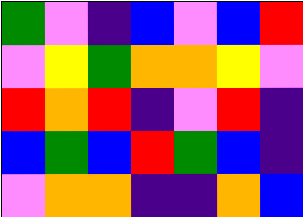[["green", "violet", "indigo", "blue", "violet", "blue", "red"], ["violet", "yellow", "green", "orange", "orange", "yellow", "violet"], ["red", "orange", "red", "indigo", "violet", "red", "indigo"], ["blue", "green", "blue", "red", "green", "blue", "indigo"], ["violet", "orange", "orange", "indigo", "indigo", "orange", "blue"]]